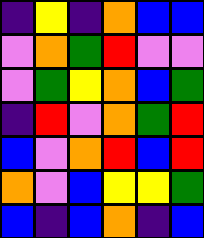[["indigo", "yellow", "indigo", "orange", "blue", "blue"], ["violet", "orange", "green", "red", "violet", "violet"], ["violet", "green", "yellow", "orange", "blue", "green"], ["indigo", "red", "violet", "orange", "green", "red"], ["blue", "violet", "orange", "red", "blue", "red"], ["orange", "violet", "blue", "yellow", "yellow", "green"], ["blue", "indigo", "blue", "orange", "indigo", "blue"]]